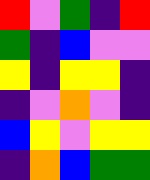[["red", "violet", "green", "indigo", "red"], ["green", "indigo", "blue", "violet", "violet"], ["yellow", "indigo", "yellow", "yellow", "indigo"], ["indigo", "violet", "orange", "violet", "indigo"], ["blue", "yellow", "violet", "yellow", "yellow"], ["indigo", "orange", "blue", "green", "green"]]